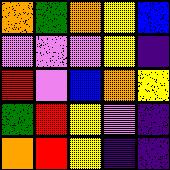[["orange", "green", "orange", "yellow", "blue"], ["violet", "violet", "violet", "yellow", "indigo"], ["red", "violet", "blue", "orange", "yellow"], ["green", "red", "yellow", "violet", "indigo"], ["orange", "red", "yellow", "indigo", "indigo"]]